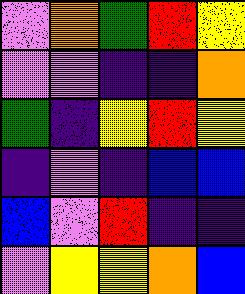[["violet", "orange", "green", "red", "yellow"], ["violet", "violet", "indigo", "indigo", "orange"], ["green", "indigo", "yellow", "red", "yellow"], ["indigo", "violet", "indigo", "blue", "blue"], ["blue", "violet", "red", "indigo", "indigo"], ["violet", "yellow", "yellow", "orange", "blue"]]